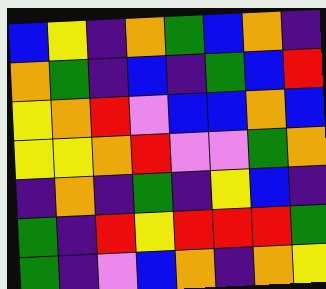[["blue", "yellow", "indigo", "orange", "green", "blue", "orange", "indigo"], ["orange", "green", "indigo", "blue", "indigo", "green", "blue", "red"], ["yellow", "orange", "red", "violet", "blue", "blue", "orange", "blue"], ["yellow", "yellow", "orange", "red", "violet", "violet", "green", "orange"], ["indigo", "orange", "indigo", "green", "indigo", "yellow", "blue", "indigo"], ["green", "indigo", "red", "yellow", "red", "red", "red", "green"], ["green", "indigo", "violet", "blue", "orange", "indigo", "orange", "yellow"]]